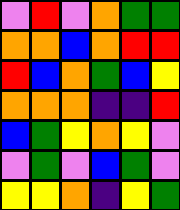[["violet", "red", "violet", "orange", "green", "green"], ["orange", "orange", "blue", "orange", "red", "red"], ["red", "blue", "orange", "green", "blue", "yellow"], ["orange", "orange", "orange", "indigo", "indigo", "red"], ["blue", "green", "yellow", "orange", "yellow", "violet"], ["violet", "green", "violet", "blue", "green", "violet"], ["yellow", "yellow", "orange", "indigo", "yellow", "green"]]